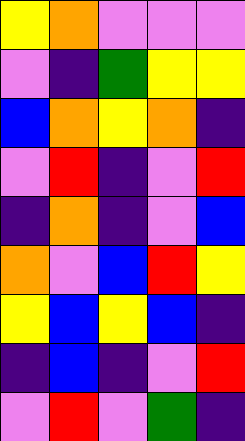[["yellow", "orange", "violet", "violet", "violet"], ["violet", "indigo", "green", "yellow", "yellow"], ["blue", "orange", "yellow", "orange", "indigo"], ["violet", "red", "indigo", "violet", "red"], ["indigo", "orange", "indigo", "violet", "blue"], ["orange", "violet", "blue", "red", "yellow"], ["yellow", "blue", "yellow", "blue", "indigo"], ["indigo", "blue", "indigo", "violet", "red"], ["violet", "red", "violet", "green", "indigo"]]